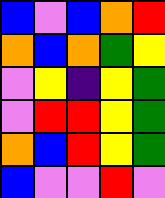[["blue", "violet", "blue", "orange", "red"], ["orange", "blue", "orange", "green", "yellow"], ["violet", "yellow", "indigo", "yellow", "green"], ["violet", "red", "red", "yellow", "green"], ["orange", "blue", "red", "yellow", "green"], ["blue", "violet", "violet", "red", "violet"]]